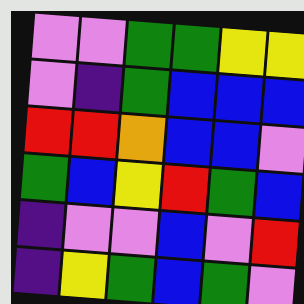[["violet", "violet", "green", "green", "yellow", "yellow"], ["violet", "indigo", "green", "blue", "blue", "blue"], ["red", "red", "orange", "blue", "blue", "violet"], ["green", "blue", "yellow", "red", "green", "blue"], ["indigo", "violet", "violet", "blue", "violet", "red"], ["indigo", "yellow", "green", "blue", "green", "violet"]]